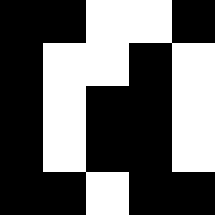[["black", "black", "white", "white", "black"], ["black", "white", "white", "black", "white"], ["black", "white", "black", "black", "white"], ["black", "white", "black", "black", "white"], ["black", "black", "white", "black", "black"]]